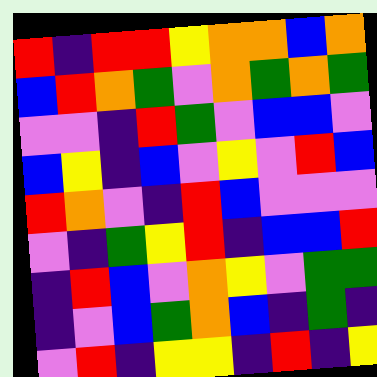[["red", "indigo", "red", "red", "yellow", "orange", "orange", "blue", "orange"], ["blue", "red", "orange", "green", "violet", "orange", "green", "orange", "green"], ["violet", "violet", "indigo", "red", "green", "violet", "blue", "blue", "violet"], ["blue", "yellow", "indigo", "blue", "violet", "yellow", "violet", "red", "blue"], ["red", "orange", "violet", "indigo", "red", "blue", "violet", "violet", "violet"], ["violet", "indigo", "green", "yellow", "red", "indigo", "blue", "blue", "red"], ["indigo", "red", "blue", "violet", "orange", "yellow", "violet", "green", "green"], ["indigo", "violet", "blue", "green", "orange", "blue", "indigo", "green", "indigo"], ["violet", "red", "indigo", "yellow", "yellow", "indigo", "red", "indigo", "yellow"]]